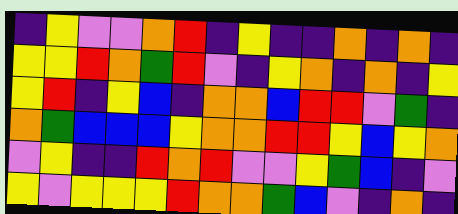[["indigo", "yellow", "violet", "violet", "orange", "red", "indigo", "yellow", "indigo", "indigo", "orange", "indigo", "orange", "indigo"], ["yellow", "yellow", "red", "orange", "green", "red", "violet", "indigo", "yellow", "orange", "indigo", "orange", "indigo", "yellow"], ["yellow", "red", "indigo", "yellow", "blue", "indigo", "orange", "orange", "blue", "red", "red", "violet", "green", "indigo"], ["orange", "green", "blue", "blue", "blue", "yellow", "orange", "orange", "red", "red", "yellow", "blue", "yellow", "orange"], ["violet", "yellow", "indigo", "indigo", "red", "orange", "red", "violet", "violet", "yellow", "green", "blue", "indigo", "violet"], ["yellow", "violet", "yellow", "yellow", "yellow", "red", "orange", "orange", "green", "blue", "violet", "indigo", "orange", "indigo"]]